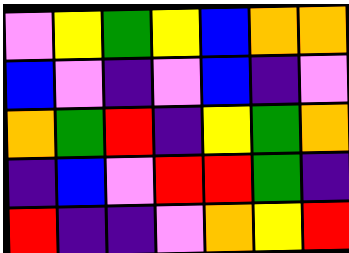[["violet", "yellow", "green", "yellow", "blue", "orange", "orange"], ["blue", "violet", "indigo", "violet", "blue", "indigo", "violet"], ["orange", "green", "red", "indigo", "yellow", "green", "orange"], ["indigo", "blue", "violet", "red", "red", "green", "indigo"], ["red", "indigo", "indigo", "violet", "orange", "yellow", "red"]]